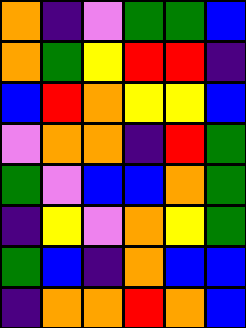[["orange", "indigo", "violet", "green", "green", "blue"], ["orange", "green", "yellow", "red", "red", "indigo"], ["blue", "red", "orange", "yellow", "yellow", "blue"], ["violet", "orange", "orange", "indigo", "red", "green"], ["green", "violet", "blue", "blue", "orange", "green"], ["indigo", "yellow", "violet", "orange", "yellow", "green"], ["green", "blue", "indigo", "orange", "blue", "blue"], ["indigo", "orange", "orange", "red", "orange", "blue"]]